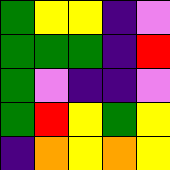[["green", "yellow", "yellow", "indigo", "violet"], ["green", "green", "green", "indigo", "red"], ["green", "violet", "indigo", "indigo", "violet"], ["green", "red", "yellow", "green", "yellow"], ["indigo", "orange", "yellow", "orange", "yellow"]]